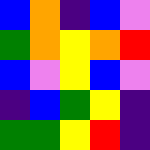[["blue", "orange", "indigo", "blue", "violet"], ["green", "orange", "yellow", "orange", "red"], ["blue", "violet", "yellow", "blue", "violet"], ["indigo", "blue", "green", "yellow", "indigo"], ["green", "green", "yellow", "red", "indigo"]]